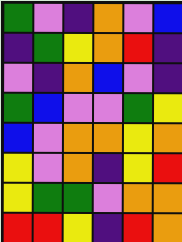[["green", "violet", "indigo", "orange", "violet", "blue"], ["indigo", "green", "yellow", "orange", "red", "indigo"], ["violet", "indigo", "orange", "blue", "violet", "indigo"], ["green", "blue", "violet", "violet", "green", "yellow"], ["blue", "violet", "orange", "orange", "yellow", "orange"], ["yellow", "violet", "orange", "indigo", "yellow", "red"], ["yellow", "green", "green", "violet", "orange", "orange"], ["red", "red", "yellow", "indigo", "red", "orange"]]